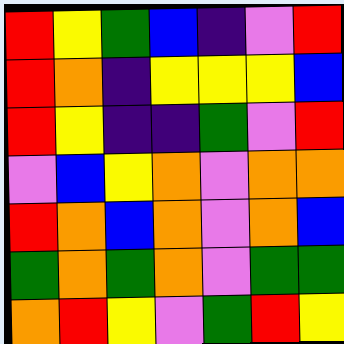[["red", "yellow", "green", "blue", "indigo", "violet", "red"], ["red", "orange", "indigo", "yellow", "yellow", "yellow", "blue"], ["red", "yellow", "indigo", "indigo", "green", "violet", "red"], ["violet", "blue", "yellow", "orange", "violet", "orange", "orange"], ["red", "orange", "blue", "orange", "violet", "orange", "blue"], ["green", "orange", "green", "orange", "violet", "green", "green"], ["orange", "red", "yellow", "violet", "green", "red", "yellow"]]